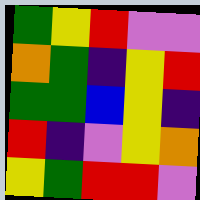[["green", "yellow", "red", "violet", "violet"], ["orange", "green", "indigo", "yellow", "red"], ["green", "green", "blue", "yellow", "indigo"], ["red", "indigo", "violet", "yellow", "orange"], ["yellow", "green", "red", "red", "violet"]]